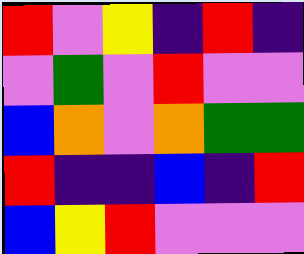[["red", "violet", "yellow", "indigo", "red", "indigo"], ["violet", "green", "violet", "red", "violet", "violet"], ["blue", "orange", "violet", "orange", "green", "green"], ["red", "indigo", "indigo", "blue", "indigo", "red"], ["blue", "yellow", "red", "violet", "violet", "violet"]]